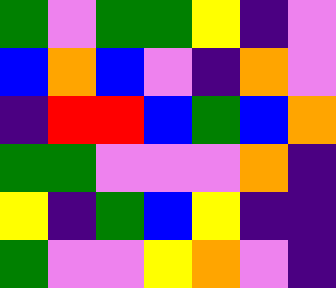[["green", "violet", "green", "green", "yellow", "indigo", "violet"], ["blue", "orange", "blue", "violet", "indigo", "orange", "violet"], ["indigo", "red", "red", "blue", "green", "blue", "orange"], ["green", "green", "violet", "violet", "violet", "orange", "indigo"], ["yellow", "indigo", "green", "blue", "yellow", "indigo", "indigo"], ["green", "violet", "violet", "yellow", "orange", "violet", "indigo"]]